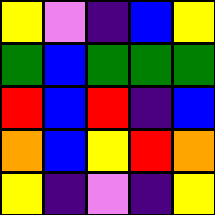[["yellow", "violet", "indigo", "blue", "yellow"], ["green", "blue", "green", "green", "green"], ["red", "blue", "red", "indigo", "blue"], ["orange", "blue", "yellow", "red", "orange"], ["yellow", "indigo", "violet", "indigo", "yellow"]]